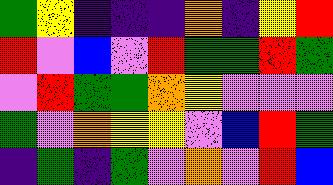[["green", "yellow", "indigo", "indigo", "indigo", "orange", "indigo", "yellow", "red"], ["red", "violet", "blue", "violet", "red", "green", "green", "red", "green"], ["violet", "red", "green", "green", "orange", "yellow", "violet", "violet", "violet"], ["green", "violet", "orange", "yellow", "yellow", "violet", "blue", "red", "green"], ["indigo", "green", "indigo", "green", "violet", "orange", "violet", "red", "blue"]]